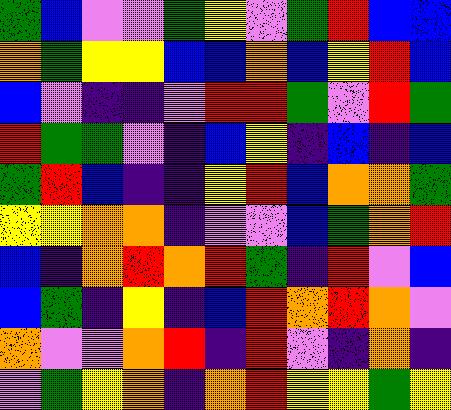[["green", "blue", "violet", "violet", "green", "yellow", "violet", "green", "red", "blue", "blue"], ["orange", "green", "yellow", "yellow", "blue", "blue", "orange", "blue", "yellow", "red", "blue"], ["blue", "violet", "indigo", "indigo", "violet", "red", "red", "green", "violet", "red", "green"], ["red", "green", "green", "violet", "indigo", "blue", "yellow", "indigo", "blue", "indigo", "blue"], ["green", "red", "blue", "indigo", "indigo", "yellow", "red", "blue", "orange", "orange", "green"], ["yellow", "yellow", "orange", "orange", "indigo", "violet", "violet", "blue", "green", "orange", "red"], ["blue", "indigo", "orange", "red", "orange", "red", "green", "indigo", "red", "violet", "blue"], ["blue", "green", "indigo", "yellow", "indigo", "blue", "red", "orange", "red", "orange", "violet"], ["orange", "violet", "violet", "orange", "red", "indigo", "red", "violet", "indigo", "orange", "indigo"], ["violet", "green", "yellow", "orange", "indigo", "orange", "red", "yellow", "yellow", "green", "yellow"]]